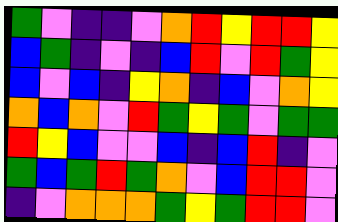[["green", "violet", "indigo", "indigo", "violet", "orange", "red", "yellow", "red", "red", "yellow"], ["blue", "green", "indigo", "violet", "indigo", "blue", "red", "violet", "red", "green", "yellow"], ["blue", "violet", "blue", "indigo", "yellow", "orange", "indigo", "blue", "violet", "orange", "yellow"], ["orange", "blue", "orange", "violet", "red", "green", "yellow", "green", "violet", "green", "green"], ["red", "yellow", "blue", "violet", "violet", "blue", "indigo", "blue", "red", "indigo", "violet"], ["green", "blue", "green", "red", "green", "orange", "violet", "blue", "red", "red", "violet"], ["indigo", "violet", "orange", "orange", "orange", "green", "yellow", "green", "red", "red", "violet"]]